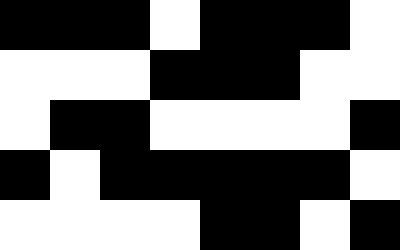[["black", "black", "black", "white", "black", "black", "black", "white"], ["white", "white", "white", "black", "black", "black", "white", "white"], ["white", "black", "black", "white", "white", "white", "white", "black"], ["black", "white", "black", "black", "black", "black", "black", "white"], ["white", "white", "white", "white", "black", "black", "white", "black"]]